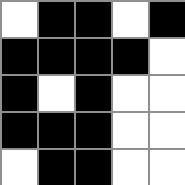[["white", "black", "black", "white", "black"], ["black", "black", "black", "black", "white"], ["black", "white", "black", "white", "white"], ["black", "black", "black", "white", "white"], ["white", "black", "black", "white", "white"]]